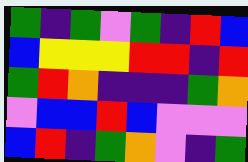[["green", "indigo", "green", "violet", "green", "indigo", "red", "blue"], ["blue", "yellow", "yellow", "yellow", "red", "red", "indigo", "red"], ["green", "red", "orange", "indigo", "indigo", "indigo", "green", "orange"], ["violet", "blue", "blue", "red", "blue", "violet", "violet", "violet"], ["blue", "red", "indigo", "green", "orange", "violet", "indigo", "green"]]